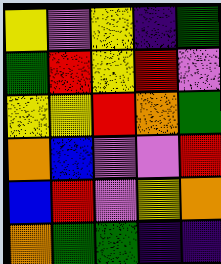[["yellow", "violet", "yellow", "indigo", "green"], ["green", "red", "yellow", "red", "violet"], ["yellow", "yellow", "red", "orange", "green"], ["orange", "blue", "violet", "violet", "red"], ["blue", "red", "violet", "yellow", "orange"], ["orange", "green", "green", "indigo", "indigo"]]